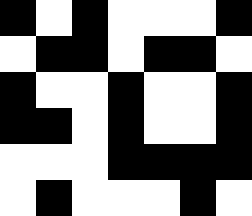[["black", "white", "black", "white", "white", "white", "black"], ["white", "black", "black", "white", "black", "black", "white"], ["black", "white", "white", "black", "white", "white", "black"], ["black", "black", "white", "black", "white", "white", "black"], ["white", "white", "white", "black", "black", "black", "black"], ["white", "black", "white", "white", "white", "black", "white"]]